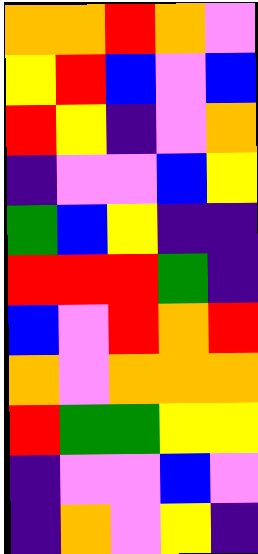[["orange", "orange", "red", "orange", "violet"], ["yellow", "red", "blue", "violet", "blue"], ["red", "yellow", "indigo", "violet", "orange"], ["indigo", "violet", "violet", "blue", "yellow"], ["green", "blue", "yellow", "indigo", "indigo"], ["red", "red", "red", "green", "indigo"], ["blue", "violet", "red", "orange", "red"], ["orange", "violet", "orange", "orange", "orange"], ["red", "green", "green", "yellow", "yellow"], ["indigo", "violet", "violet", "blue", "violet"], ["indigo", "orange", "violet", "yellow", "indigo"]]